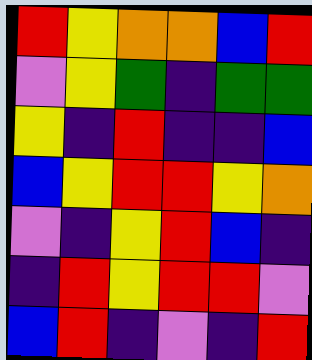[["red", "yellow", "orange", "orange", "blue", "red"], ["violet", "yellow", "green", "indigo", "green", "green"], ["yellow", "indigo", "red", "indigo", "indigo", "blue"], ["blue", "yellow", "red", "red", "yellow", "orange"], ["violet", "indigo", "yellow", "red", "blue", "indigo"], ["indigo", "red", "yellow", "red", "red", "violet"], ["blue", "red", "indigo", "violet", "indigo", "red"]]